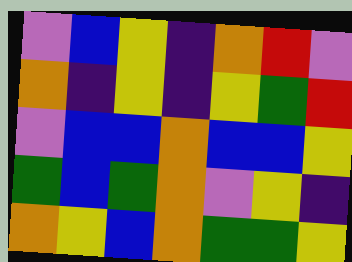[["violet", "blue", "yellow", "indigo", "orange", "red", "violet"], ["orange", "indigo", "yellow", "indigo", "yellow", "green", "red"], ["violet", "blue", "blue", "orange", "blue", "blue", "yellow"], ["green", "blue", "green", "orange", "violet", "yellow", "indigo"], ["orange", "yellow", "blue", "orange", "green", "green", "yellow"]]